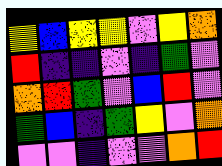[["yellow", "blue", "yellow", "yellow", "violet", "yellow", "orange"], ["red", "indigo", "indigo", "violet", "indigo", "green", "violet"], ["orange", "red", "green", "violet", "blue", "red", "violet"], ["green", "blue", "indigo", "green", "yellow", "violet", "orange"], ["violet", "violet", "indigo", "violet", "violet", "orange", "red"]]